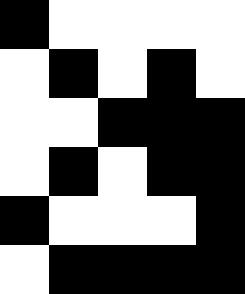[["black", "white", "white", "white", "white"], ["white", "black", "white", "black", "white"], ["white", "white", "black", "black", "black"], ["white", "black", "white", "black", "black"], ["black", "white", "white", "white", "black"], ["white", "black", "black", "black", "black"]]